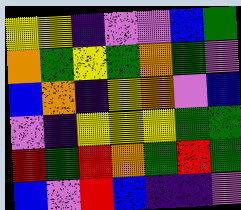[["yellow", "yellow", "indigo", "violet", "violet", "blue", "green"], ["orange", "green", "yellow", "green", "orange", "green", "violet"], ["blue", "orange", "indigo", "yellow", "orange", "violet", "blue"], ["violet", "indigo", "yellow", "yellow", "yellow", "green", "green"], ["red", "green", "red", "orange", "green", "red", "green"], ["blue", "violet", "red", "blue", "indigo", "indigo", "violet"]]